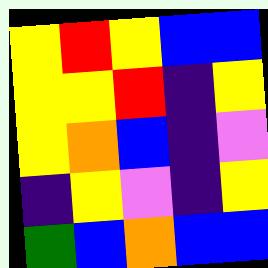[["yellow", "red", "yellow", "blue", "blue"], ["yellow", "yellow", "red", "indigo", "yellow"], ["yellow", "orange", "blue", "indigo", "violet"], ["indigo", "yellow", "violet", "indigo", "yellow"], ["green", "blue", "orange", "blue", "blue"]]